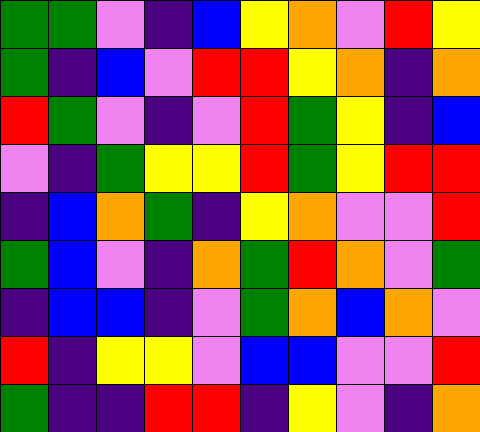[["green", "green", "violet", "indigo", "blue", "yellow", "orange", "violet", "red", "yellow"], ["green", "indigo", "blue", "violet", "red", "red", "yellow", "orange", "indigo", "orange"], ["red", "green", "violet", "indigo", "violet", "red", "green", "yellow", "indigo", "blue"], ["violet", "indigo", "green", "yellow", "yellow", "red", "green", "yellow", "red", "red"], ["indigo", "blue", "orange", "green", "indigo", "yellow", "orange", "violet", "violet", "red"], ["green", "blue", "violet", "indigo", "orange", "green", "red", "orange", "violet", "green"], ["indigo", "blue", "blue", "indigo", "violet", "green", "orange", "blue", "orange", "violet"], ["red", "indigo", "yellow", "yellow", "violet", "blue", "blue", "violet", "violet", "red"], ["green", "indigo", "indigo", "red", "red", "indigo", "yellow", "violet", "indigo", "orange"]]